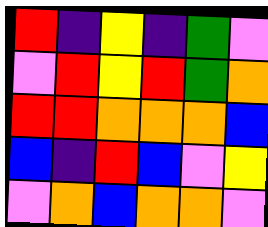[["red", "indigo", "yellow", "indigo", "green", "violet"], ["violet", "red", "yellow", "red", "green", "orange"], ["red", "red", "orange", "orange", "orange", "blue"], ["blue", "indigo", "red", "blue", "violet", "yellow"], ["violet", "orange", "blue", "orange", "orange", "violet"]]